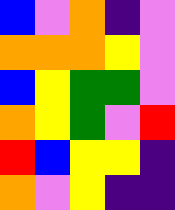[["blue", "violet", "orange", "indigo", "violet"], ["orange", "orange", "orange", "yellow", "violet"], ["blue", "yellow", "green", "green", "violet"], ["orange", "yellow", "green", "violet", "red"], ["red", "blue", "yellow", "yellow", "indigo"], ["orange", "violet", "yellow", "indigo", "indigo"]]